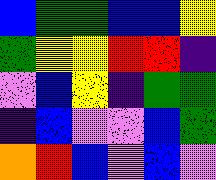[["blue", "green", "green", "blue", "blue", "yellow"], ["green", "yellow", "yellow", "red", "red", "indigo"], ["violet", "blue", "yellow", "indigo", "green", "green"], ["indigo", "blue", "violet", "violet", "blue", "green"], ["orange", "red", "blue", "violet", "blue", "violet"]]